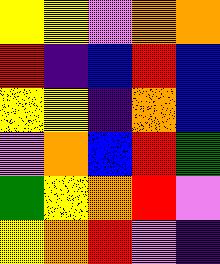[["yellow", "yellow", "violet", "orange", "orange"], ["red", "indigo", "blue", "red", "blue"], ["yellow", "yellow", "indigo", "orange", "blue"], ["violet", "orange", "blue", "red", "green"], ["green", "yellow", "orange", "red", "violet"], ["yellow", "orange", "red", "violet", "indigo"]]